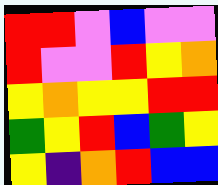[["red", "red", "violet", "blue", "violet", "violet"], ["red", "violet", "violet", "red", "yellow", "orange"], ["yellow", "orange", "yellow", "yellow", "red", "red"], ["green", "yellow", "red", "blue", "green", "yellow"], ["yellow", "indigo", "orange", "red", "blue", "blue"]]